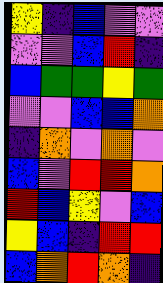[["yellow", "indigo", "blue", "violet", "violet"], ["violet", "violet", "blue", "red", "indigo"], ["blue", "green", "green", "yellow", "green"], ["violet", "violet", "blue", "blue", "orange"], ["indigo", "orange", "violet", "orange", "violet"], ["blue", "violet", "red", "red", "orange"], ["red", "blue", "yellow", "violet", "blue"], ["yellow", "blue", "indigo", "red", "red"], ["blue", "orange", "red", "orange", "indigo"]]